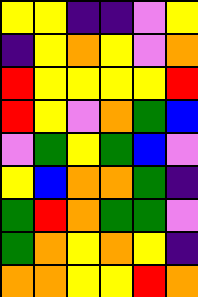[["yellow", "yellow", "indigo", "indigo", "violet", "yellow"], ["indigo", "yellow", "orange", "yellow", "violet", "orange"], ["red", "yellow", "yellow", "yellow", "yellow", "red"], ["red", "yellow", "violet", "orange", "green", "blue"], ["violet", "green", "yellow", "green", "blue", "violet"], ["yellow", "blue", "orange", "orange", "green", "indigo"], ["green", "red", "orange", "green", "green", "violet"], ["green", "orange", "yellow", "orange", "yellow", "indigo"], ["orange", "orange", "yellow", "yellow", "red", "orange"]]